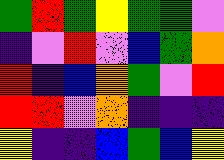[["green", "red", "green", "yellow", "green", "green", "violet"], ["indigo", "violet", "red", "violet", "blue", "green", "orange"], ["red", "indigo", "blue", "orange", "green", "violet", "red"], ["red", "red", "violet", "orange", "indigo", "indigo", "indigo"], ["yellow", "indigo", "indigo", "blue", "green", "blue", "yellow"]]